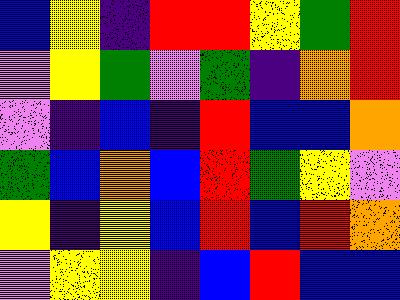[["blue", "yellow", "indigo", "red", "red", "yellow", "green", "red"], ["violet", "yellow", "green", "violet", "green", "indigo", "orange", "red"], ["violet", "indigo", "blue", "indigo", "red", "blue", "blue", "orange"], ["green", "blue", "orange", "blue", "red", "green", "yellow", "violet"], ["yellow", "indigo", "yellow", "blue", "red", "blue", "red", "orange"], ["violet", "yellow", "yellow", "indigo", "blue", "red", "blue", "blue"]]